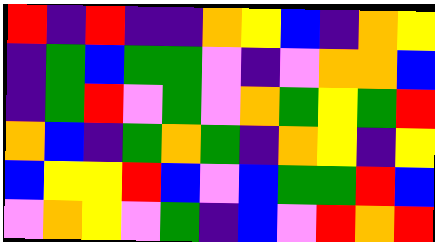[["red", "indigo", "red", "indigo", "indigo", "orange", "yellow", "blue", "indigo", "orange", "yellow"], ["indigo", "green", "blue", "green", "green", "violet", "indigo", "violet", "orange", "orange", "blue"], ["indigo", "green", "red", "violet", "green", "violet", "orange", "green", "yellow", "green", "red"], ["orange", "blue", "indigo", "green", "orange", "green", "indigo", "orange", "yellow", "indigo", "yellow"], ["blue", "yellow", "yellow", "red", "blue", "violet", "blue", "green", "green", "red", "blue"], ["violet", "orange", "yellow", "violet", "green", "indigo", "blue", "violet", "red", "orange", "red"]]